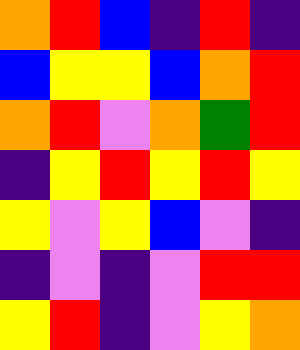[["orange", "red", "blue", "indigo", "red", "indigo"], ["blue", "yellow", "yellow", "blue", "orange", "red"], ["orange", "red", "violet", "orange", "green", "red"], ["indigo", "yellow", "red", "yellow", "red", "yellow"], ["yellow", "violet", "yellow", "blue", "violet", "indigo"], ["indigo", "violet", "indigo", "violet", "red", "red"], ["yellow", "red", "indigo", "violet", "yellow", "orange"]]